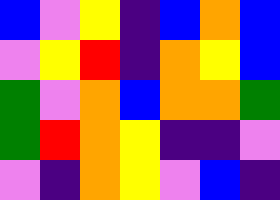[["blue", "violet", "yellow", "indigo", "blue", "orange", "blue"], ["violet", "yellow", "red", "indigo", "orange", "yellow", "blue"], ["green", "violet", "orange", "blue", "orange", "orange", "green"], ["green", "red", "orange", "yellow", "indigo", "indigo", "violet"], ["violet", "indigo", "orange", "yellow", "violet", "blue", "indigo"]]